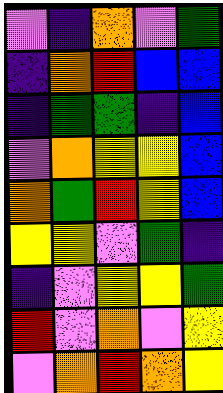[["violet", "indigo", "orange", "violet", "green"], ["indigo", "orange", "red", "blue", "blue"], ["indigo", "green", "green", "indigo", "blue"], ["violet", "orange", "yellow", "yellow", "blue"], ["orange", "green", "red", "yellow", "blue"], ["yellow", "yellow", "violet", "green", "indigo"], ["indigo", "violet", "yellow", "yellow", "green"], ["red", "violet", "orange", "violet", "yellow"], ["violet", "orange", "red", "orange", "yellow"]]